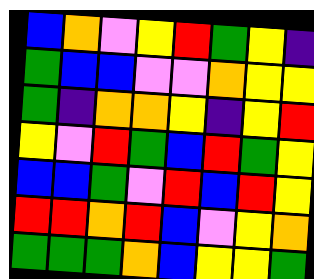[["blue", "orange", "violet", "yellow", "red", "green", "yellow", "indigo"], ["green", "blue", "blue", "violet", "violet", "orange", "yellow", "yellow"], ["green", "indigo", "orange", "orange", "yellow", "indigo", "yellow", "red"], ["yellow", "violet", "red", "green", "blue", "red", "green", "yellow"], ["blue", "blue", "green", "violet", "red", "blue", "red", "yellow"], ["red", "red", "orange", "red", "blue", "violet", "yellow", "orange"], ["green", "green", "green", "orange", "blue", "yellow", "yellow", "green"]]